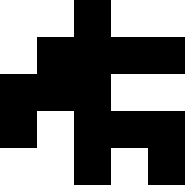[["white", "white", "black", "white", "white"], ["white", "black", "black", "black", "black"], ["black", "black", "black", "white", "white"], ["black", "white", "black", "black", "black"], ["white", "white", "black", "white", "black"]]